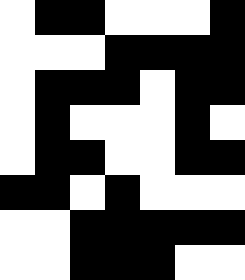[["white", "black", "black", "white", "white", "white", "black"], ["white", "white", "white", "black", "black", "black", "black"], ["white", "black", "black", "black", "white", "black", "black"], ["white", "black", "white", "white", "white", "black", "white"], ["white", "black", "black", "white", "white", "black", "black"], ["black", "black", "white", "black", "white", "white", "white"], ["white", "white", "black", "black", "black", "black", "black"], ["white", "white", "black", "black", "black", "white", "white"]]